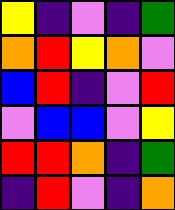[["yellow", "indigo", "violet", "indigo", "green"], ["orange", "red", "yellow", "orange", "violet"], ["blue", "red", "indigo", "violet", "red"], ["violet", "blue", "blue", "violet", "yellow"], ["red", "red", "orange", "indigo", "green"], ["indigo", "red", "violet", "indigo", "orange"]]